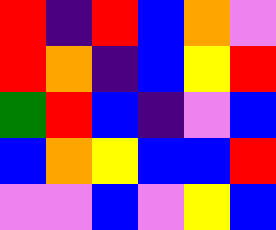[["red", "indigo", "red", "blue", "orange", "violet"], ["red", "orange", "indigo", "blue", "yellow", "red"], ["green", "red", "blue", "indigo", "violet", "blue"], ["blue", "orange", "yellow", "blue", "blue", "red"], ["violet", "violet", "blue", "violet", "yellow", "blue"]]